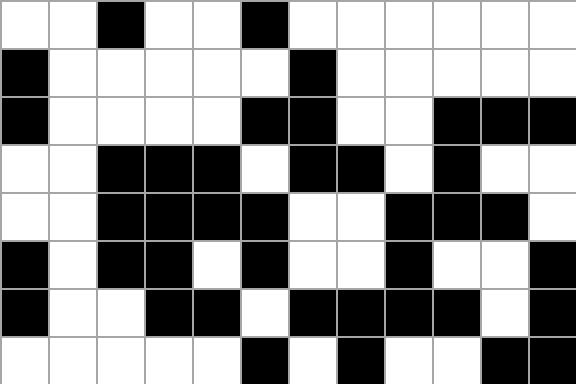[["white", "white", "black", "white", "white", "black", "white", "white", "white", "white", "white", "white"], ["black", "white", "white", "white", "white", "white", "black", "white", "white", "white", "white", "white"], ["black", "white", "white", "white", "white", "black", "black", "white", "white", "black", "black", "black"], ["white", "white", "black", "black", "black", "white", "black", "black", "white", "black", "white", "white"], ["white", "white", "black", "black", "black", "black", "white", "white", "black", "black", "black", "white"], ["black", "white", "black", "black", "white", "black", "white", "white", "black", "white", "white", "black"], ["black", "white", "white", "black", "black", "white", "black", "black", "black", "black", "white", "black"], ["white", "white", "white", "white", "white", "black", "white", "black", "white", "white", "black", "black"]]